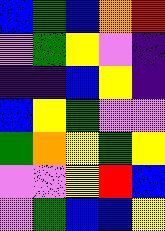[["blue", "green", "blue", "orange", "red"], ["violet", "green", "yellow", "violet", "indigo"], ["indigo", "indigo", "blue", "yellow", "indigo"], ["blue", "yellow", "green", "violet", "violet"], ["green", "orange", "yellow", "green", "yellow"], ["violet", "violet", "yellow", "red", "blue"], ["violet", "green", "blue", "blue", "yellow"]]